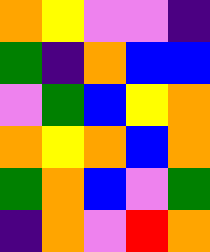[["orange", "yellow", "violet", "violet", "indigo"], ["green", "indigo", "orange", "blue", "blue"], ["violet", "green", "blue", "yellow", "orange"], ["orange", "yellow", "orange", "blue", "orange"], ["green", "orange", "blue", "violet", "green"], ["indigo", "orange", "violet", "red", "orange"]]